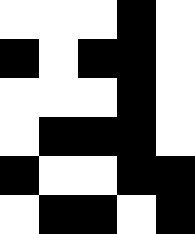[["white", "white", "white", "black", "white"], ["black", "white", "black", "black", "white"], ["white", "white", "white", "black", "white"], ["white", "black", "black", "black", "white"], ["black", "white", "white", "black", "black"], ["white", "black", "black", "white", "black"]]